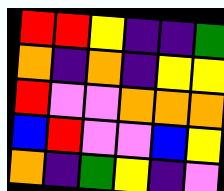[["red", "red", "yellow", "indigo", "indigo", "green"], ["orange", "indigo", "orange", "indigo", "yellow", "yellow"], ["red", "violet", "violet", "orange", "orange", "orange"], ["blue", "red", "violet", "violet", "blue", "yellow"], ["orange", "indigo", "green", "yellow", "indigo", "violet"]]